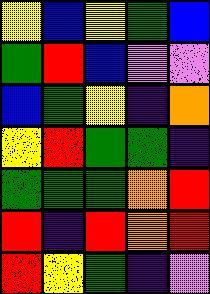[["yellow", "blue", "yellow", "green", "blue"], ["green", "red", "blue", "violet", "violet"], ["blue", "green", "yellow", "indigo", "orange"], ["yellow", "red", "green", "green", "indigo"], ["green", "green", "green", "orange", "red"], ["red", "indigo", "red", "orange", "red"], ["red", "yellow", "green", "indigo", "violet"]]